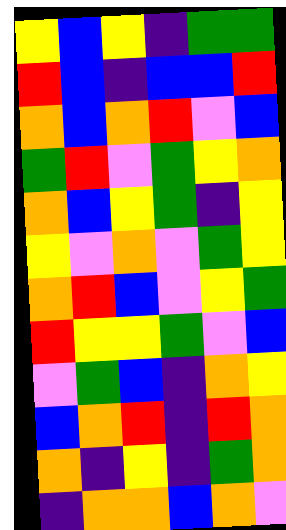[["yellow", "blue", "yellow", "indigo", "green", "green"], ["red", "blue", "indigo", "blue", "blue", "red"], ["orange", "blue", "orange", "red", "violet", "blue"], ["green", "red", "violet", "green", "yellow", "orange"], ["orange", "blue", "yellow", "green", "indigo", "yellow"], ["yellow", "violet", "orange", "violet", "green", "yellow"], ["orange", "red", "blue", "violet", "yellow", "green"], ["red", "yellow", "yellow", "green", "violet", "blue"], ["violet", "green", "blue", "indigo", "orange", "yellow"], ["blue", "orange", "red", "indigo", "red", "orange"], ["orange", "indigo", "yellow", "indigo", "green", "orange"], ["indigo", "orange", "orange", "blue", "orange", "violet"]]